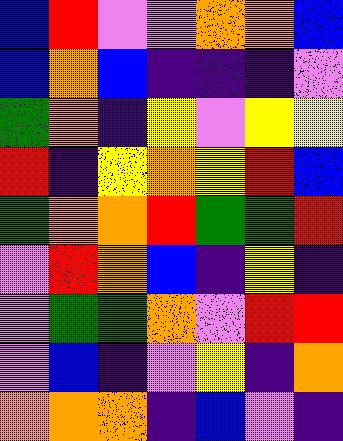[["blue", "red", "violet", "violet", "orange", "orange", "blue"], ["blue", "orange", "blue", "indigo", "indigo", "indigo", "violet"], ["green", "orange", "indigo", "yellow", "violet", "yellow", "yellow"], ["red", "indigo", "yellow", "orange", "yellow", "red", "blue"], ["green", "orange", "orange", "red", "green", "green", "red"], ["violet", "red", "orange", "blue", "indigo", "yellow", "indigo"], ["violet", "green", "green", "orange", "violet", "red", "red"], ["violet", "blue", "indigo", "violet", "yellow", "indigo", "orange"], ["orange", "orange", "orange", "indigo", "blue", "violet", "indigo"]]